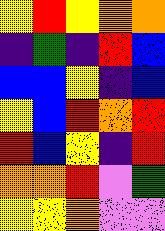[["yellow", "red", "yellow", "orange", "orange"], ["indigo", "green", "indigo", "red", "blue"], ["blue", "blue", "yellow", "indigo", "blue"], ["yellow", "blue", "red", "orange", "red"], ["red", "blue", "yellow", "indigo", "red"], ["orange", "orange", "red", "violet", "green"], ["yellow", "yellow", "orange", "violet", "violet"]]